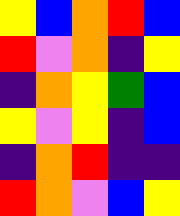[["yellow", "blue", "orange", "red", "blue"], ["red", "violet", "orange", "indigo", "yellow"], ["indigo", "orange", "yellow", "green", "blue"], ["yellow", "violet", "yellow", "indigo", "blue"], ["indigo", "orange", "red", "indigo", "indigo"], ["red", "orange", "violet", "blue", "yellow"]]